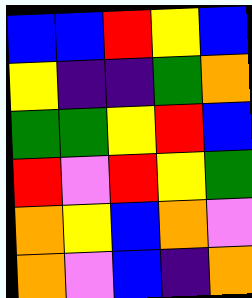[["blue", "blue", "red", "yellow", "blue"], ["yellow", "indigo", "indigo", "green", "orange"], ["green", "green", "yellow", "red", "blue"], ["red", "violet", "red", "yellow", "green"], ["orange", "yellow", "blue", "orange", "violet"], ["orange", "violet", "blue", "indigo", "orange"]]